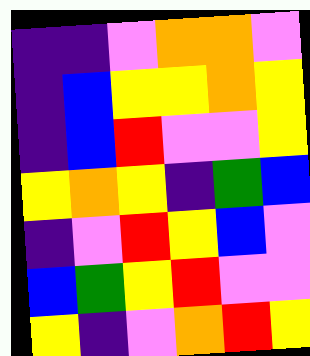[["indigo", "indigo", "violet", "orange", "orange", "violet"], ["indigo", "blue", "yellow", "yellow", "orange", "yellow"], ["indigo", "blue", "red", "violet", "violet", "yellow"], ["yellow", "orange", "yellow", "indigo", "green", "blue"], ["indigo", "violet", "red", "yellow", "blue", "violet"], ["blue", "green", "yellow", "red", "violet", "violet"], ["yellow", "indigo", "violet", "orange", "red", "yellow"]]